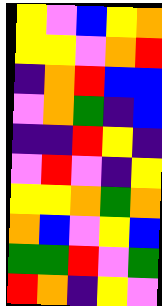[["yellow", "violet", "blue", "yellow", "orange"], ["yellow", "yellow", "violet", "orange", "red"], ["indigo", "orange", "red", "blue", "blue"], ["violet", "orange", "green", "indigo", "blue"], ["indigo", "indigo", "red", "yellow", "indigo"], ["violet", "red", "violet", "indigo", "yellow"], ["yellow", "yellow", "orange", "green", "orange"], ["orange", "blue", "violet", "yellow", "blue"], ["green", "green", "red", "violet", "green"], ["red", "orange", "indigo", "yellow", "violet"]]